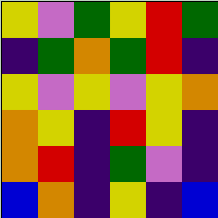[["yellow", "violet", "green", "yellow", "red", "green"], ["indigo", "green", "orange", "green", "red", "indigo"], ["yellow", "violet", "yellow", "violet", "yellow", "orange"], ["orange", "yellow", "indigo", "red", "yellow", "indigo"], ["orange", "red", "indigo", "green", "violet", "indigo"], ["blue", "orange", "indigo", "yellow", "indigo", "blue"]]